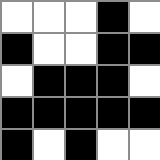[["white", "white", "white", "black", "white"], ["black", "white", "white", "black", "black"], ["white", "black", "black", "black", "white"], ["black", "black", "black", "black", "black"], ["black", "white", "black", "white", "white"]]